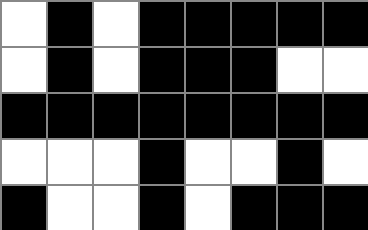[["white", "black", "white", "black", "black", "black", "black", "black"], ["white", "black", "white", "black", "black", "black", "white", "white"], ["black", "black", "black", "black", "black", "black", "black", "black"], ["white", "white", "white", "black", "white", "white", "black", "white"], ["black", "white", "white", "black", "white", "black", "black", "black"]]